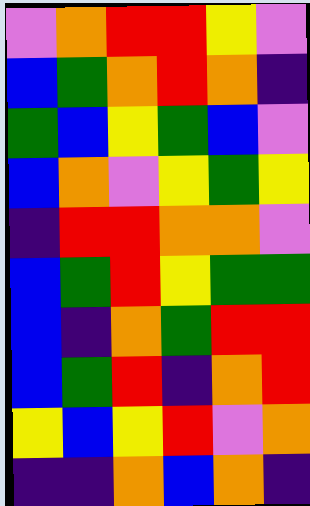[["violet", "orange", "red", "red", "yellow", "violet"], ["blue", "green", "orange", "red", "orange", "indigo"], ["green", "blue", "yellow", "green", "blue", "violet"], ["blue", "orange", "violet", "yellow", "green", "yellow"], ["indigo", "red", "red", "orange", "orange", "violet"], ["blue", "green", "red", "yellow", "green", "green"], ["blue", "indigo", "orange", "green", "red", "red"], ["blue", "green", "red", "indigo", "orange", "red"], ["yellow", "blue", "yellow", "red", "violet", "orange"], ["indigo", "indigo", "orange", "blue", "orange", "indigo"]]